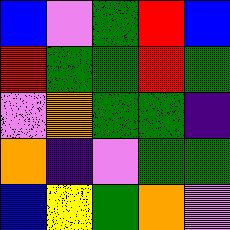[["blue", "violet", "green", "red", "blue"], ["red", "green", "green", "red", "green"], ["violet", "orange", "green", "green", "indigo"], ["orange", "indigo", "violet", "green", "green"], ["blue", "yellow", "green", "orange", "violet"]]